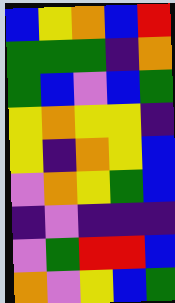[["blue", "yellow", "orange", "blue", "red"], ["green", "green", "green", "indigo", "orange"], ["green", "blue", "violet", "blue", "green"], ["yellow", "orange", "yellow", "yellow", "indigo"], ["yellow", "indigo", "orange", "yellow", "blue"], ["violet", "orange", "yellow", "green", "blue"], ["indigo", "violet", "indigo", "indigo", "indigo"], ["violet", "green", "red", "red", "blue"], ["orange", "violet", "yellow", "blue", "green"]]